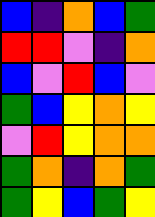[["blue", "indigo", "orange", "blue", "green"], ["red", "red", "violet", "indigo", "orange"], ["blue", "violet", "red", "blue", "violet"], ["green", "blue", "yellow", "orange", "yellow"], ["violet", "red", "yellow", "orange", "orange"], ["green", "orange", "indigo", "orange", "green"], ["green", "yellow", "blue", "green", "yellow"]]